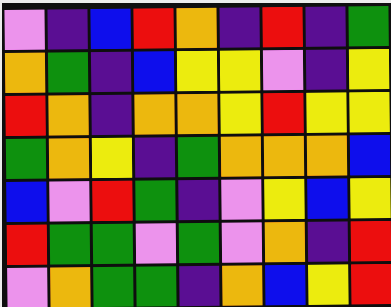[["violet", "indigo", "blue", "red", "orange", "indigo", "red", "indigo", "green"], ["orange", "green", "indigo", "blue", "yellow", "yellow", "violet", "indigo", "yellow"], ["red", "orange", "indigo", "orange", "orange", "yellow", "red", "yellow", "yellow"], ["green", "orange", "yellow", "indigo", "green", "orange", "orange", "orange", "blue"], ["blue", "violet", "red", "green", "indigo", "violet", "yellow", "blue", "yellow"], ["red", "green", "green", "violet", "green", "violet", "orange", "indigo", "red"], ["violet", "orange", "green", "green", "indigo", "orange", "blue", "yellow", "red"]]